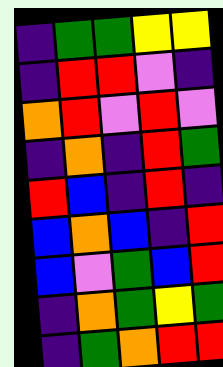[["indigo", "green", "green", "yellow", "yellow"], ["indigo", "red", "red", "violet", "indigo"], ["orange", "red", "violet", "red", "violet"], ["indigo", "orange", "indigo", "red", "green"], ["red", "blue", "indigo", "red", "indigo"], ["blue", "orange", "blue", "indigo", "red"], ["blue", "violet", "green", "blue", "red"], ["indigo", "orange", "green", "yellow", "green"], ["indigo", "green", "orange", "red", "red"]]